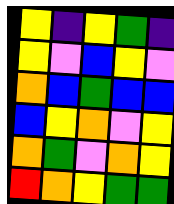[["yellow", "indigo", "yellow", "green", "indigo"], ["yellow", "violet", "blue", "yellow", "violet"], ["orange", "blue", "green", "blue", "blue"], ["blue", "yellow", "orange", "violet", "yellow"], ["orange", "green", "violet", "orange", "yellow"], ["red", "orange", "yellow", "green", "green"]]